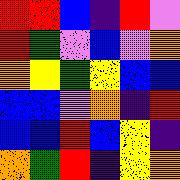[["red", "red", "blue", "indigo", "red", "violet"], ["red", "green", "violet", "blue", "violet", "orange"], ["orange", "yellow", "green", "yellow", "blue", "blue"], ["blue", "blue", "violet", "orange", "indigo", "red"], ["blue", "blue", "red", "blue", "yellow", "indigo"], ["orange", "green", "red", "indigo", "yellow", "orange"]]